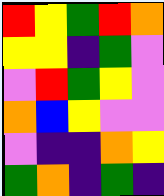[["red", "yellow", "green", "red", "orange"], ["yellow", "yellow", "indigo", "green", "violet"], ["violet", "red", "green", "yellow", "violet"], ["orange", "blue", "yellow", "violet", "violet"], ["violet", "indigo", "indigo", "orange", "yellow"], ["green", "orange", "indigo", "green", "indigo"]]